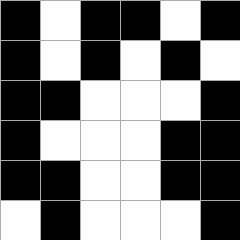[["black", "white", "black", "black", "white", "black"], ["black", "white", "black", "white", "black", "white"], ["black", "black", "white", "white", "white", "black"], ["black", "white", "white", "white", "black", "black"], ["black", "black", "white", "white", "black", "black"], ["white", "black", "white", "white", "white", "black"]]